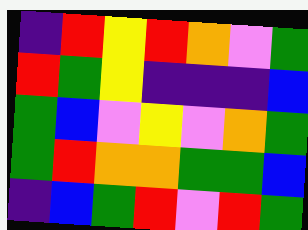[["indigo", "red", "yellow", "red", "orange", "violet", "green"], ["red", "green", "yellow", "indigo", "indigo", "indigo", "blue"], ["green", "blue", "violet", "yellow", "violet", "orange", "green"], ["green", "red", "orange", "orange", "green", "green", "blue"], ["indigo", "blue", "green", "red", "violet", "red", "green"]]